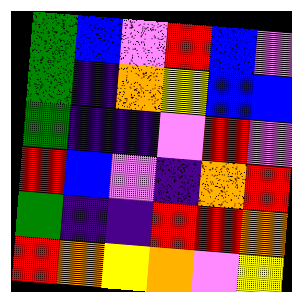[["green", "blue", "violet", "red", "blue", "violet"], ["green", "indigo", "orange", "yellow", "blue", "blue"], ["green", "indigo", "indigo", "violet", "red", "violet"], ["red", "blue", "violet", "indigo", "orange", "red"], ["green", "indigo", "indigo", "red", "red", "orange"], ["red", "orange", "yellow", "orange", "violet", "yellow"]]